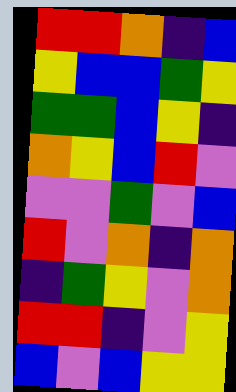[["red", "red", "orange", "indigo", "blue"], ["yellow", "blue", "blue", "green", "yellow"], ["green", "green", "blue", "yellow", "indigo"], ["orange", "yellow", "blue", "red", "violet"], ["violet", "violet", "green", "violet", "blue"], ["red", "violet", "orange", "indigo", "orange"], ["indigo", "green", "yellow", "violet", "orange"], ["red", "red", "indigo", "violet", "yellow"], ["blue", "violet", "blue", "yellow", "yellow"]]